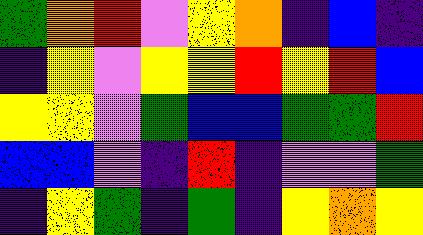[["green", "orange", "red", "violet", "yellow", "orange", "indigo", "blue", "indigo"], ["indigo", "yellow", "violet", "yellow", "yellow", "red", "yellow", "red", "blue"], ["yellow", "yellow", "violet", "green", "blue", "blue", "green", "green", "red"], ["blue", "blue", "violet", "indigo", "red", "indigo", "violet", "violet", "green"], ["indigo", "yellow", "green", "indigo", "green", "indigo", "yellow", "orange", "yellow"]]